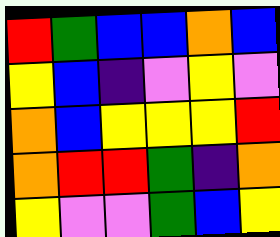[["red", "green", "blue", "blue", "orange", "blue"], ["yellow", "blue", "indigo", "violet", "yellow", "violet"], ["orange", "blue", "yellow", "yellow", "yellow", "red"], ["orange", "red", "red", "green", "indigo", "orange"], ["yellow", "violet", "violet", "green", "blue", "yellow"]]